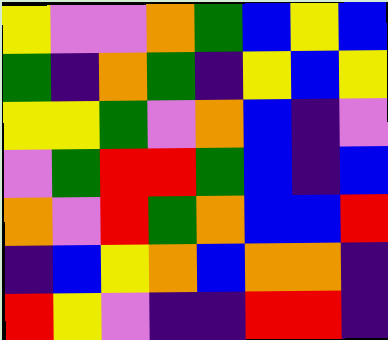[["yellow", "violet", "violet", "orange", "green", "blue", "yellow", "blue"], ["green", "indigo", "orange", "green", "indigo", "yellow", "blue", "yellow"], ["yellow", "yellow", "green", "violet", "orange", "blue", "indigo", "violet"], ["violet", "green", "red", "red", "green", "blue", "indigo", "blue"], ["orange", "violet", "red", "green", "orange", "blue", "blue", "red"], ["indigo", "blue", "yellow", "orange", "blue", "orange", "orange", "indigo"], ["red", "yellow", "violet", "indigo", "indigo", "red", "red", "indigo"]]